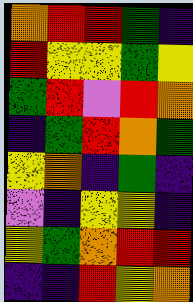[["orange", "red", "red", "green", "indigo"], ["red", "yellow", "yellow", "green", "yellow"], ["green", "red", "violet", "red", "orange"], ["indigo", "green", "red", "orange", "green"], ["yellow", "orange", "indigo", "green", "indigo"], ["violet", "indigo", "yellow", "yellow", "indigo"], ["yellow", "green", "orange", "red", "red"], ["indigo", "indigo", "red", "yellow", "orange"]]